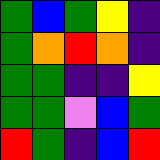[["green", "blue", "green", "yellow", "indigo"], ["green", "orange", "red", "orange", "indigo"], ["green", "green", "indigo", "indigo", "yellow"], ["green", "green", "violet", "blue", "green"], ["red", "green", "indigo", "blue", "red"]]